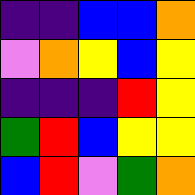[["indigo", "indigo", "blue", "blue", "orange"], ["violet", "orange", "yellow", "blue", "yellow"], ["indigo", "indigo", "indigo", "red", "yellow"], ["green", "red", "blue", "yellow", "yellow"], ["blue", "red", "violet", "green", "orange"]]